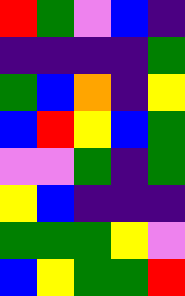[["red", "green", "violet", "blue", "indigo"], ["indigo", "indigo", "indigo", "indigo", "green"], ["green", "blue", "orange", "indigo", "yellow"], ["blue", "red", "yellow", "blue", "green"], ["violet", "violet", "green", "indigo", "green"], ["yellow", "blue", "indigo", "indigo", "indigo"], ["green", "green", "green", "yellow", "violet"], ["blue", "yellow", "green", "green", "red"]]